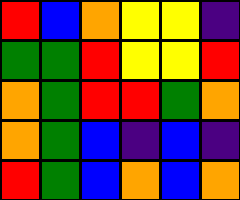[["red", "blue", "orange", "yellow", "yellow", "indigo"], ["green", "green", "red", "yellow", "yellow", "red"], ["orange", "green", "red", "red", "green", "orange"], ["orange", "green", "blue", "indigo", "blue", "indigo"], ["red", "green", "blue", "orange", "blue", "orange"]]